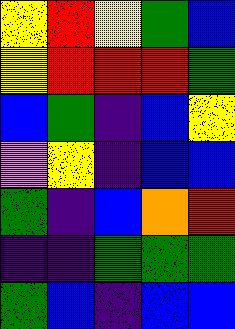[["yellow", "red", "yellow", "green", "blue"], ["yellow", "red", "red", "red", "green"], ["blue", "green", "indigo", "blue", "yellow"], ["violet", "yellow", "indigo", "blue", "blue"], ["green", "indigo", "blue", "orange", "red"], ["indigo", "indigo", "green", "green", "green"], ["green", "blue", "indigo", "blue", "blue"]]